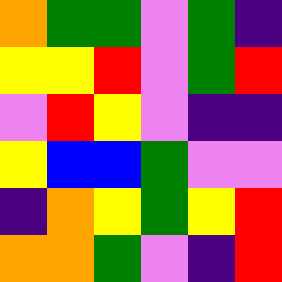[["orange", "green", "green", "violet", "green", "indigo"], ["yellow", "yellow", "red", "violet", "green", "red"], ["violet", "red", "yellow", "violet", "indigo", "indigo"], ["yellow", "blue", "blue", "green", "violet", "violet"], ["indigo", "orange", "yellow", "green", "yellow", "red"], ["orange", "orange", "green", "violet", "indigo", "red"]]